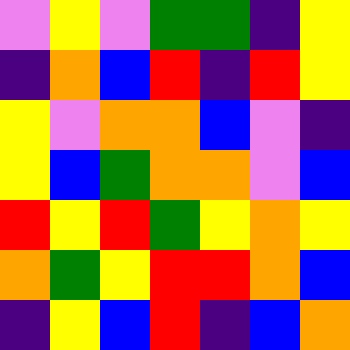[["violet", "yellow", "violet", "green", "green", "indigo", "yellow"], ["indigo", "orange", "blue", "red", "indigo", "red", "yellow"], ["yellow", "violet", "orange", "orange", "blue", "violet", "indigo"], ["yellow", "blue", "green", "orange", "orange", "violet", "blue"], ["red", "yellow", "red", "green", "yellow", "orange", "yellow"], ["orange", "green", "yellow", "red", "red", "orange", "blue"], ["indigo", "yellow", "blue", "red", "indigo", "blue", "orange"]]